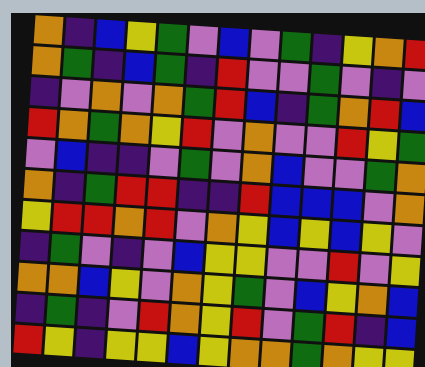[["orange", "indigo", "blue", "yellow", "green", "violet", "blue", "violet", "green", "indigo", "yellow", "orange", "red"], ["orange", "green", "indigo", "blue", "green", "indigo", "red", "violet", "violet", "green", "violet", "indigo", "violet"], ["indigo", "violet", "orange", "violet", "orange", "green", "red", "blue", "indigo", "green", "orange", "red", "blue"], ["red", "orange", "green", "orange", "yellow", "red", "violet", "orange", "violet", "violet", "red", "yellow", "green"], ["violet", "blue", "indigo", "indigo", "violet", "green", "violet", "orange", "blue", "violet", "violet", "green", "orange"], ["orange", "indigo", "green", "red", "red", "indigo", "indigo", "red", "blue", "blue", "blue", "violet", "orange"], ["yellow", "red", "red", "orange", "red", "violet", "orange", "yellow", "blue", "yellow", "blue", "yellow", "violet"], ["indigo", "green", "violet", "indigo", "violet", "blue", "yellow", "yellow", "violet", "violet", "red", "violet", "yellow"], ["orange", "orange", "blue", "yellow", "violet", "orange", "yellow", "green", "violet", "blue", "yellow", "orange", "blue"], ["indigo", "green", "indigo", "violet", "red", "orange", "yellow", "red", "violet", "green", "red", "indigo", "blue"], ["red", "yellow", "indigo", "yellow", "yellow", "blue", "yellow", "orange", "orange", "green", "orange", "yellow", "yellow"]]